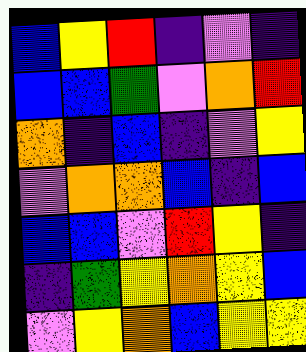[["blue", "yellow", "red", "indigo", "violet", "indigo"], ["blue", "blue", "green", "violet", "orange", "red"], ["orange", "indigo", "blue", "indigo", "violet", "yellow"], ["violet", "orange", "orange", "blue", "indigo", "blue"], ["blue", "blue", "violet", "red", "yellow", "indigo"], ["indigo", "green", "yellow", "orange", "yellow", "blue"], ["violet", "yellow", "orange", "blue", "yellow", "yellow"]]